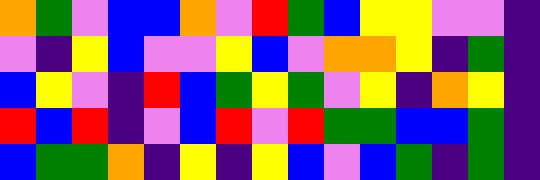[["orange", "green", "violet", "blue", "blue", "orange", "violet", "red", "green", "blue", "yellow", "yellow", "violet", "violet", "indigo"], ["violet", "indigo", "yellow", "blue", "violet", "violet", "yellow", "blue", "violet", "orange", "orange", "yellow", "indigo", "green", "indigo"], ["blue", "yellow", "violet", "indigo", "red", "blue", "green", "yellow", "green", "violet", "yellow", "indigo", "orange", "yellow", "indigo"], ["red", "blue", "red", "indigo", "violet", "blue", "red", "violet", "red", "green", "green", "blue", "blue", "green", "indigo"], ["blue", "green", "green", "orange", "indigo", "yellow", "indigo", "yellow", "blue", "violet", "blue", "green", "indigo", "green", "indigo"]]